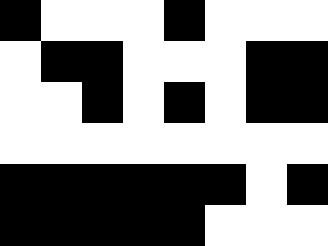[["black", "white", "white", "white", "black", "white", "white", "white"], ["white", "black", "black", "white", "white", "white", "black", "black"], ["white", "white", "black", "white", "black", "white", "black", "black"], ["white", "white", "white", "white", "white", "white", "white", "white"], ["black", "black", "black", "black", "black", "black", "white", "black"], ["black", "black", "black", "black", "black", "white", "white", "white"]]